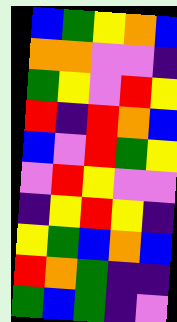[["blue", "green", "yellow", "orange", "blue"], ["orange", "orange", "violet", "violet", "indigo"], ["green", "yellow", "violet", "red", "yellow"], ["red", "indigo", "red", "orange", "blue"], ["blue", "violet", "red", "green", "yellow"], ["violet", "red", "yellow", "violet", "violet"], ["indigo", "yellow", "red", "yellow", "indigo"], ["yellow", "green", "blue", "orange", "blue"], ["red", "orange", "green", "indigo", "indigo"], ["green", "blue", "green", "indigo", "violet"]]